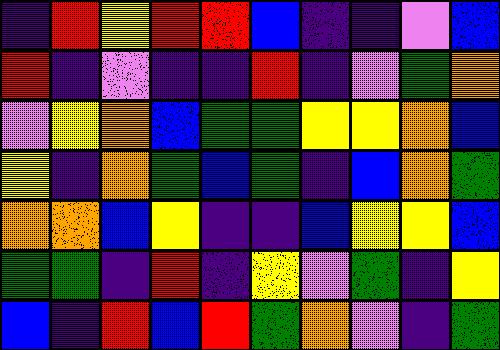[["indigo", "red", "yellow", "red", "red", "blue", "indigo", "indigo", "violet", "blue"], ["red", "indigo", "violet", "indigo", "indigo", "red", "indigo", "violet", "green", "orange"], ["violet", "yellow", "orange", "blue", "green", "green", "yellow", "yellow", "orange", "blue"], ["yellow", "indigo", "orange", "green", "blue", "green", "indigo", "blue", "orange", "green"], ["orange", "orange", "blue", "yellow", "indigo", "indigo", "blue", "yellow", "yellow", "blue"], ["green", "green", "indigo", "red", "indigo", "yellow", "violet", "green", "indigo", "yellow"], ["blue", "indigo", "red", "blue", "red", "green", "orange", "violet", "indigo", "green"]]